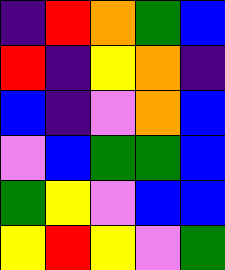[["indigo", "red", "orange", "green", "blue"], ["red", "indigo", "yellow", "orange", "indigo"], ["blue", "indigo", "violet", "orange", "blue"], ["violet", "blue", "green", "green", "blue"], ["green", "yellow", "violet", "blue", "blue"], ["yellow", "red", "yellow", "violet", "green"]]